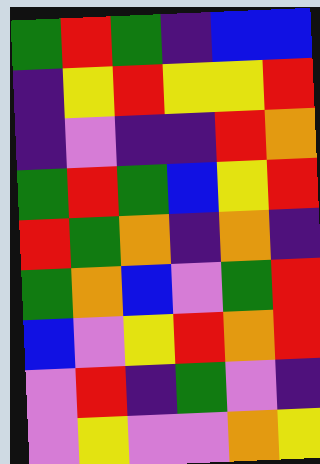[["green", "red", "green", "indigo", "blue", "blue"], ["indigo", "yellow", "red", "yellow", "yellow", "red"], ["indigo", "violet", "indigo", "indigo", "red", "orange"], ["green", "red", "green", "blue", "yellow", "red"], ["red", "green", "orange", "indigo", "orange", "indigo"], ["green", "orange", "blue", "violet", "green", "red"], ["blue", "violet", "yellow", "red", "orange", "red"], ["violet", "red", "indigo", "green", "violet", "indigo"], ["violet", "yellow", "violet", "violet", "orange", "yellow"]]